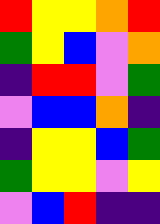[["red", "yellow", "yellow", "orange", "red"], ["green", "yellow", "blue", "violet", "orange"], ["indigo", "red", "red", "violet", "green"], ["violet", "blue", "blue", "orange", "indigo"], ["indigo", "yellow", "yellow", "blue", "green"], ["green", "yellow", "yellow", "violet", "yellow"], ["violet", "blue", "red", "indigo", "indigo"]]